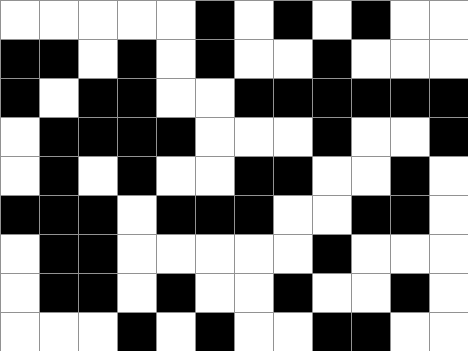[["white", "white", "white", "white", "white", "black", "white", "black", "white", "black", "white", "white"], ["black", "black", "white", "black", "white", "black", "white", "white", "black", "white", "white", "white"], ["black", "white", "black", "black", "white", "white", "black", "black", "black", "black", "black", "black"], ["white", "black", "black", "black", "black", "white", "white", "white", "black", "white", "white", "black"], ["white", "black", "white", "black", "white", "white", "black", "black", "white", "white", "black", "white"], ["black", "black", "black", "white", "black", "black", "black", "white", "white", "black", "black", "white"], ["white", "black", "black", "white", "white", "white", "white", "white", "black", "white", "white", "white"], ["white", "black", "black", "white", "black", "white", "white", "black", "white", "white", "black", "white"], ["white", "white", "white", "black", "white", "black", "white", "white", "black", "black", "white", "white"]]